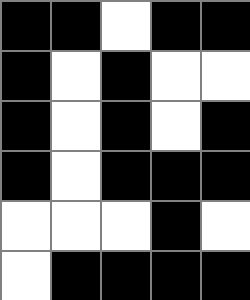[["black", "black", "white", "black", "black"], ["black", "white", "black", "white", "white"], ["black", "white", "black", "white", "black"], ["black", "white", "black", "black", "black"], ["white", "white", "white", "black", "white"], ["white", "black", "black", "black", "black"]]